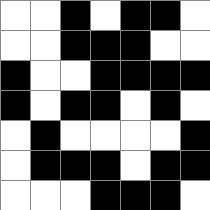[["white", "white", "black", "white", "black", "black", "white"], ["white", "white", "black", "black", "black", "white", "white"], ["black", "white", "white", "black", "black", "black", "black"], ["black", "white", "black", "black", "white", "black", "white"], ["white", "black", "white", "white", "white", "white", "black"], ["white", "black", "black", "black", "white", "black", "black"], ["white", "white", "white", "black", "black", "black", "white"]]